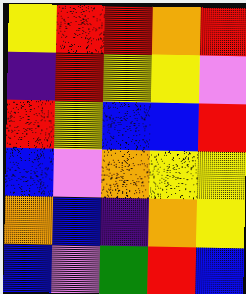[["yellow", "red", "red", "orange", "red"], ["indigo", "red", "yellow", "yellow", "violet"], ["red", "yellow", "blue", "blue", "red"], ["blue", "violet", "orange", "yellow", "yellow"], ["orange", "blue", "indigo", "orange", "yellow"], ["blue", "violet", "green", "red", "blue"]]